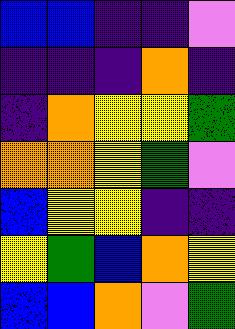[["blue", "blue", "indigo", "indigo", "violet"], ["indigo", "indigo", "indigo", "orange", "indigo"], ["indigo", "orange", "yellow", "yellow", "green"], ["orange", "orange", "yellow", "green", "violet"], ["blue", "yellow", "yellow", "indigo", "indigo"], ["yellow", "green", "blue", "orange", "yellow"], ["blue", "blue", "orange", "violet", "green"]]